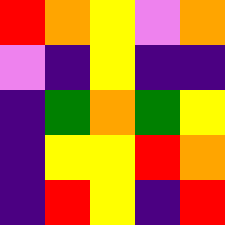[["red", "orange", "yellow", "violet", "orange"], ["violet", "indigo", "yellow", "indigo", "indigo"], ["indigo", "green", "orange", "green", "yellow"], ["indigo", "yellow", "yellow", "red", "orange"], ["indigo", "red", "yellow", "indigo", "red"]]